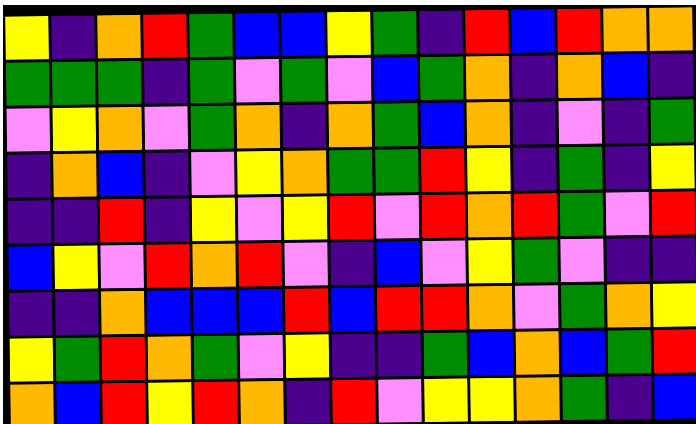[["yellow", "indigo", "orange", "red", "green", "blue", "blue", "yellow", "green", "indigo", "red", "blue", "red", "orange", "orange"], ["green", "green", "green", "indigo", "green", "violet", "green", "violet", "blue", "green", "orange", "indigo", "orange", "blue", "indigo"], ["violet", "yellow", "orange", "violet", "green", "orange", "indigo", "orange", "green", "blue", "orange", "indigo", "violet", "indigo", "green"], ["indigo", "orange", "blue", "indigo", "violet", "yellow", "orange", "green", "green", "red", "yellow", "indigo", "green", "indigo", "yellow"], ["indigo", "indigo", "red", "indigo", "yellow", "violet", "yellow", "red", "violet", "red", "orange", "red", "green", "violet", "red"], ["blue", "yellow", "violet", "red", "orange", "red", "violet", "indigo", "blue", "violet", "yellow", "green", "violet", "indigo", "indigo"], ["indigo", "indigo", "orange", "blue", "blue", "blue", "red", "blue", "red", "red", "orange", "violet", "green", "orange", "yellow"], ["yellow", "green", "red", "orange", "green", "violet", "yellow", "indigo", "indigo", "green", "blue", "orange", "blue", "green", "red"], ["orange", "blue", "red", "yellow", "red", "orange", "indigo", "red", "violet", "yellow", "yellow", "orange", "green", "indigo", "blue"]]